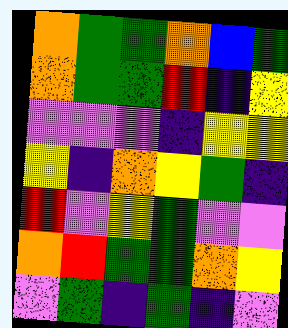[["orange", "green", "green", "orange", "blue", "green"], ["orange", "green", "green", "red", "indigo", "yellow"], ["violet", "violet", "violet", "indigo", "yellow", "yellow"], ["yellow", "indigo", "orange", "yellow", "green", "indigo"], ["red", "violet", "yellow", "green", "violet", "violet"], ["orange", "red", "green", "green", "orange", "yellow"], ["violet", "green", "indigo", "green", "indigo", "violet"]]